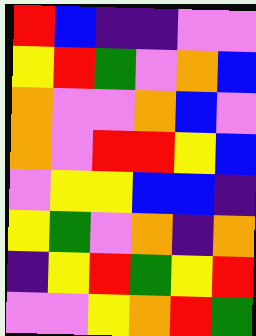[["red", "blue", "indigo", "indigo", "violet", "violet"], ["yellow", "red", "green", "violet", "orange", "blue"], ["orange", "violet", "violet", "orange", "blue", "violet"], ["orange", "violet", "red", "red", "yellow", "blue"], ["violet", "yellow", "yellow", "blue", "blue", "indigo"], ["yellow", "green", "violet", "orange", "indigo", "orange"], ["indigo", "yellow", "red", "green", "yellow", "red"], ["violet", "violet", "yellow", "orange", "red", "green"]]